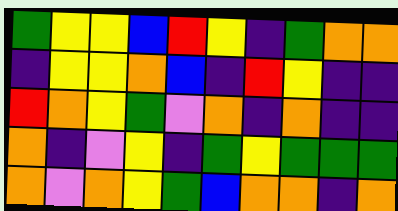[["green", "yellow", "yellow", "blue", "red", "yellow", "indigo", "green", "orange", "orange"], ["indigo", "yellow", "yellow", "orange", "blue", "indigo", "red", "yellow", "indigo", "indigo"], ["red", "orange", "yellow", "green", "violet", "orange", "indigo", "orange", "indigo", "indigo"], ["orange", "indigo", "violet", "yellow", "indigo", "green", "yellow", "green", "green", "green"], ["orange", "violet", "orange", "yellow", "green", "blue", "orange", "orange", "indigo", "orange"]]